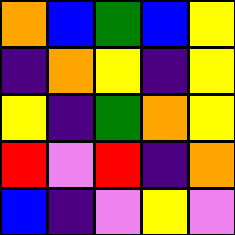[["orange", "blue", "green", "blue", "yellow"], ["indigo", "orange", "yellow", "indigo", "yellow"], ["yellow", "indigo", "green", "orange", "yellow"], ["red", "violet", "red", "indigo", "orange"], ["blue", "indigo", "violet", "yellow", "violet"]]